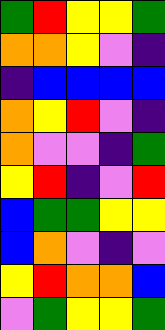[["green", "red", "yellow", "yellow", "green"], ["orange", "orange", "yellow", "violet", "indigo"], ["indigo", "blue", "blue", "blue", "blue"], ["orange", "yellow", "red", "violet", "indigo"], ["orange", "violet", "violet", "indigo", "green"], ["yellow", "red", "indigo", "violet", "red"], ["blue", "green", "green", "yellow", "yellow"], ["blue", "orange", "violet", "indigo", "violet"], ["yellow", "red", "orange", "orange", "blue"], ["violet", "green", "yellow", "yellow", "green"]]